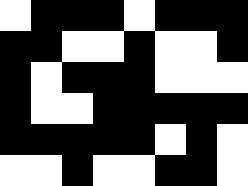[["white", "black", "black", "black", "white", "black", "black", "black"], ["black", "black", "white", "white", "black", "white", "white", "black"], ["black", "white", "black", "black", "black", "white", "white", "white"], ["black", "white", "white", "black", "black", "black", "black", "black"], ["black", "black", "black", "black", "black", "white", "black", "white"], ["white", "white", "black", "white", "white", "black", "black", "white"]]